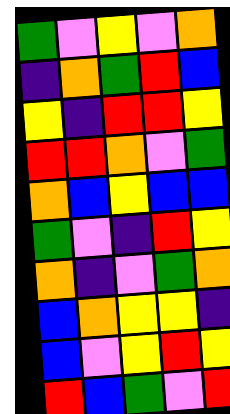[["green", "violet", "yellow", "violet", "orange"], ["indigo", "orange", "green", "red", "blue"], ["yellow", "indigo", "red", "red", "yellow"], ["red", "red", "orange", "violet", "green"], ["orange", "blue", "yellow", "blue", "blue"], ["green", "violet", "indigo", "red", "yellow"], ["orange", "indigo", "violet", "green", "orange"], ["blue", "orange", "yellow", "yellow", "indigo"], ["blue", "violet", "yellow", "red", "yellow"], ["red", "blue", "green", "violet", "red"]]